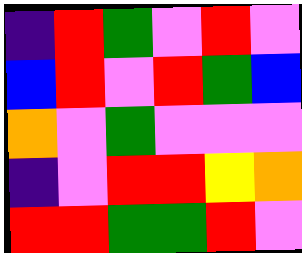[["indigo", "red", "green", "violet", "red", "violet"], ["blue", "red", "violet", "red", "green", "blue"], ["orange", "violet", "green", "violet", "violet", "violet"], ["indigo", "violet", "red", "red", "yellow", "orange"], ["red", "red", "green", "green", "red", "violet"]]